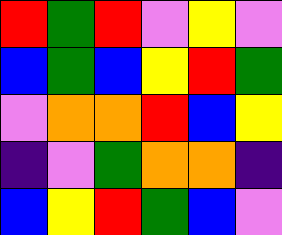[["red", "green", "red", "violet", "yellow", "violet"], ["blue", "green", "blue", "yellow", "red", "green"], ["violet", "orange", "orange", "red", "blue", "yellow"], ["indigo", "violet", "green", "orange", "orange", "indigo"], ["blue", "yellow", "red", "green", "blue", "violet"]]